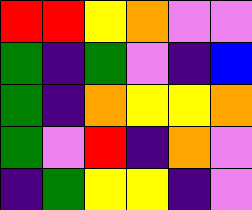[["red", "red", "yellow", "orange", "violet", "violet"], ["green", "indigo", "green", "violet", "indigo", "blue"], ["green", "indigo", "orange", "yellow", "yellow", "orange"], ["green", "violet", "red", "indigo", "orange", "violet"], ["indigo", "green", "yellow", "yellow", "indigo", "violet"]]